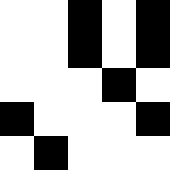[["white", "white", "black", "white", "black"], ["white", "white", "black", "white", "black"], ["white", "white", "white", "black", "white"], ["black", "white", "white", "white", "black"], ["white", "black", "white", "white", "white"]]